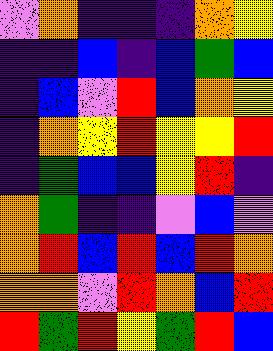[["violet", "orange", "indigo", "indigo", "indigo", "orange", "yellow"], ["indigo", "indigo", "blue", "indigo", "blue", "green", "blue"], ["indigo", "blue", "violet", "red", "blue", "orange", "yellow"], ["indigo", "orange", "yellow", "red", "yellow", "yellow", "red"], ["indigo", "green", "blue", "blue", "yellow", "red", "indigo"], ["orange", "green", "indigo", "indigo", "violet", "blue", "violet"], ["orange", "red", "blue", "red", "blue", "red", "orange"], ["orange", "orange", "violet", "red", "orange", "blue", "red"], ["red", "green", "red", "yellow", "green", "red", "blue"]]